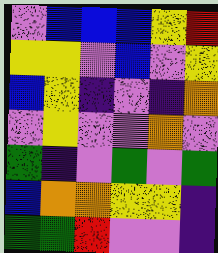[["violet", "blue", "blue", "blue", "yellow", "red"], ["yellow", "yellow", "violet", "blue", "violet", "yellow"], ["blue", "yellow", "indigo", "violet", "indigo", "orange"], ["violet", "yellow", "violet", "violet", "orange", "violet"], ["green", "indigo", "violet", "green", "violet", "green"], ["blue", "orange", "orange", "yellow", "yellow", "indigo"], ["green", "green", "red", "violet", "violet", "indigo"]]